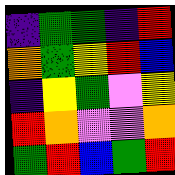[["indigo", "green", "green", "indigo", "red"], ["orange", "green", "yellow", "red", "blue"], ["indigo", "yellow", "green", "violet", "yellow"], ["red", "orange", "violet", "violet", "orange"], ["green", "red", "blue", "green", "red"]]